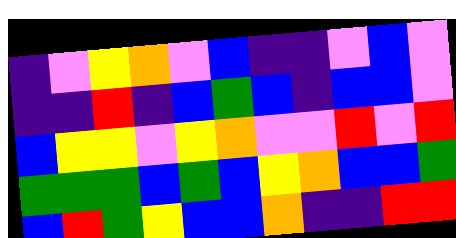[["indigo", "violet", "yellow", "orange", "violet", "blue", "indigo", "indigo", "violet", "blue", "violet"], ["indigo", "indigo", "red", "indigo", "blue", "green", "blue", "indigo", "blue", "blue", "violet"], ["blue", "yellow", "yellow", "violet", "yellow", "orange", "violet", "violet", "red", "violet", "red"], ["green", "green", "green", "blue", "green", "blue", "yellow", "orange", "blue", "blue", "green"], ["blue", "red", "green", "yellow", "blue", "blue", "orange", "indigo", "indigo", "red", "red"]]